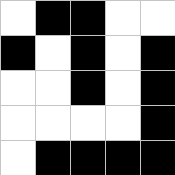[["white", "black", "black", "white", "white"], ["black", "white", "black", "white", "black"], ["white", "white", "black", "white", "black"], ["white", "white", "white", "white", "black"], ["white", "black", "black", "black", "black"]]